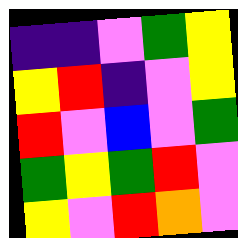[["indigo", "indigo", "violet", "green", "yellow"], ["yellow", "red", "indigo", "violet", "yellow"], ["red", "violet", "blue", "violet", "green"], ["green", "yellow", "green", "red", "violet"], ["yellow", "violet", "red", "orange", "violet"]]